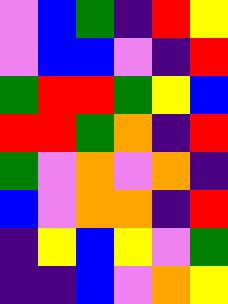[["violet", "blue", "green", "indigo", "red", "yellow"], ["violet", "blue", "blue", "violet", "indigo", "red"], ["green", "red", "red", "green", "yellow", "blue"], ["red", "red", "green", "orange", "indigo", "red"], ["green", "violet", "orange", "violet", "orange", "indigo"], ["blue", "violet", "orange", "orange", "indigo", "red"], ["indigo", "yellow", "blue", "yellow", "violet", "green"], ["indigo", "indigo", "blue", "violet", "orange", "yellow"]]